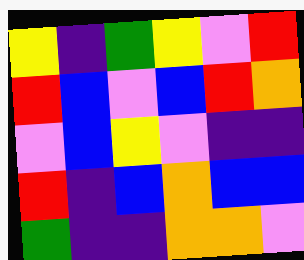[["yellow", "indigo", "green", "yellow", "violet", "red"], ["red", "blue", "violet", "blue", "red", "orange"], ["violet", "blue", "yellow", "violet", "indigo", "indigo"], ["red", "indigo", "blue", "orange", "blue", "blue"], ["green", "indigo", "indigo", "orange", "orange", "violet"]]